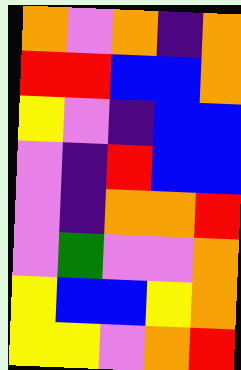[["orange", "violet", "orange", "indigo", "orange"], ["red", "red", "blue", "blue", "orange"], ["yellow", "violet", "indigo", "blue", "blue"], ["violet", "indigo", "red", "blue", "blue"], ["violet", "indigo", "orange", "orange", "red"], ["violet", "green", "violet", "violet", "orange"], ["yellow", "blue", "blue", "yellow", "orange"], ["yellow", "yellow", "violet", "orange", "red"]]